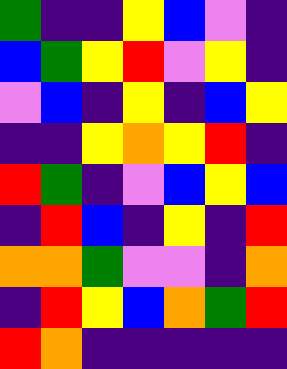[["green", "indigo", "indigo", "yellow", "blue", "violet", "indigo"], ["blue", "green", "yellow", "red", "violet", "yellow", "indigo"], ["violet", "blue", "indigo", "yellow", "indigo", "blue", "yellow"], ["indigo", "indigo", "yellow", "orange", "yellow", "red", "indigo"], ["red", "green", "indigo", "violet", "blue", "yellow", "blue"], ["indigo", "red", "blue", "indigo", "yellow", "indigo", "red"], ["orange", "orange", "green", "violet", "violet", "indigo", "orange"], ["indigo", "red", "yellow", "blue", "orange", "green", "red"], ["red", "orange", "indigo", "indigo", "indigo", "indigo", "indigo"]]